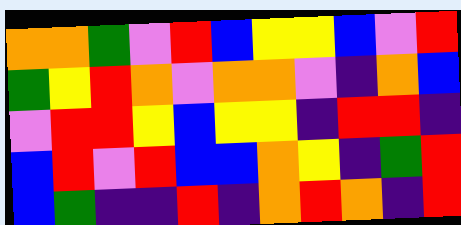[["orange", "orange", "green", "violet", "red", "blue", "yellow", "yellow", "blue", "violet", "red"], ["green", "yellow", "red", "orange", "violet", "orange", "orange", "violet", "indigo", "orange", "blue"], ["violet", "red", "red", "yellow", "blue", "yellow", "yellow", "indigo", "red", "red", "indigo"], ["blue", "red", "violet", "red", "blue", "blue", "orange", "yellow", "indigo", "green", "red"], ["blue", "green", "indigo", "indigo", "red", "indigo", "orange", "red", "orange", "indigo", "red"]]